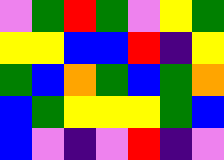[["violet", "green", "red", "green", "violet", "yellow", "green"], ["yellow", "yellow", "blue", "blue", "red", "indigo", "yellow"], ["green", "blue", "orange", "green", "blue", "green", "orange"], ["blue", "green", "yellow", "yellow", "yellow", "green", "blue"], ["blue", "violet", "indigo", "violet", "red", "indigo", "violet"]]